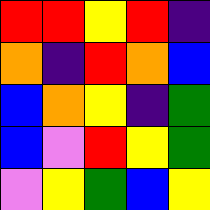[["red", "red", "yellow", "red", "indigo"], ["orange", "indigo", "red", "orange", "blue"], ["blue", "orange", "yellow", "indigo", "green"], ["blue", "violet", "red", "yellow", "green"], ["violet", "yellow", "green", "blue", "yellow"]]